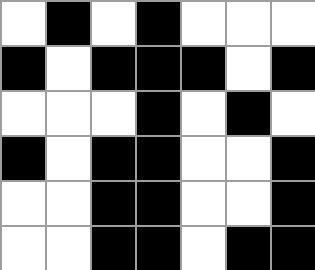[["white", "black", "white", "black", "white", "white", "white"], ["black", "white", "black", "black", "black", "white", "black"], ["white", "white", "white", "black", "white", "black", "white"], ["black", "white", "black", "black", "white", "white", "black"], ["white", "white", "black", "black", "white", "white", "black"], ["white", "white", "black", "black", "white", "black", "black"]]